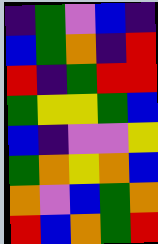[["indigo", "green", "violet", "blue", "indigo"], ["blue", "green", "orange", "indigo", "red"], ["red", "indigo", "green", "red", "red"], ["green", "yellow", "yellow", "green", "blue"], ["blue", "indigo", "violet", "violet", "yellow"], ["green", "orange", "yellow", "orange", "blue"], ["orange", "violet", "blue", "green", "orange"], ["red", "blue", "orange", "green", "red"]]